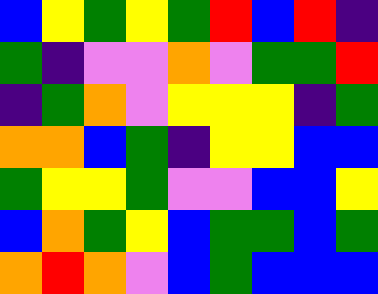[["blue", "yellow", "green", "yellow", "green", "red", "blue", "red", "indigo"], ["green", "indigo", "violet", "violet", "orange", "violet", "green", "green", "red"], ["indigo", "green", "orange", "violet", "yellow", "yellow", "yellow", "indigo", "green"], ["orange", "orange", "blue", "green", "indigo", "yellow", "yellow", "blue", "blue"], ["green", "yellow", "yellow", "green", "violet", "violet", "blue", "blue", "yellow"], ["blue", "orange", "green", "yellow", "blue", "green", "green", "blue", "green"], ["orange", "red", "orange", "violet", "blue", "green", "blue", "blue", "blue"]]